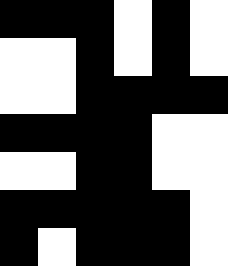[["black", "black", "black", "white", "black", "white"], ["white", "white", "black", "white", "black", "white"], ["white", "white", "black", "black", "black", "black"], ["black", "black", "black", "black", "white", "white"], ["white", "white", "black", "black", "white", "white"], ["black", "black", "black", "black", "black", "white"], ["black", "white", "black", "black", "black", "white"]]